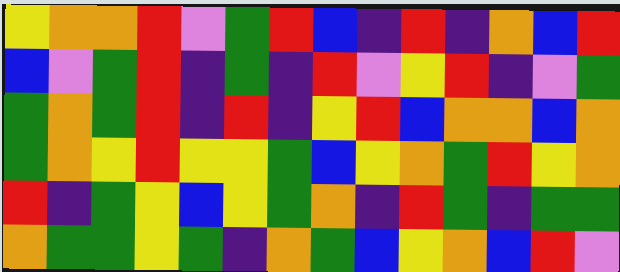[["yellow", "orange", "orange", "red", "violet", "green", "red", "blue", "indigo", "red", "indigo", "orange", "blue", "red"], ["blue", "violet", "green", "red", "indigo", "green", "indigo", "red", "violet", "yellow", "red", "indigo", "violet", "green"], ["green", "orange", "green", "red", "indigo", "red", "indigo", "yellow", "red", "blue", "orange", "orange", "blue", "orange"], ["green", "orange", "yellow", "red", "yellow", "yellow", "green", "blue", "yellow", "orange", "green", "red", "yellow", "orange"], ["red", "indigo", "green", "yellow", "blue", "yellow", "green", "orange", "indigo", "red", "green", "indigo", "green", "green"], ["orange", "green", "green", "yellow", "green", "indigo", "orange", "green", "blue", "yellow", "orange", "blue", "red", "violet"]]